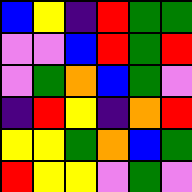[["blue", "yellow", "indigo", "red", "green", "green"], ["violet", "violet", "blue", "red", "green", "red"], ["violet", "green", "orange", "blue", "green", "violet"], ["indigo", "red", "yellow", "indigo", "orange", "red"], ["yellow", "yellow", "green", "orange", "blue", "green"], ["red", "yellow", "yellow", "violet", "green", "violet"]]